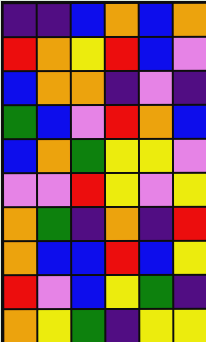[["indigo", "indigo", "blue", "orange", "blue", "orange"], ["red", "orange", "yellow", "red", "blue", "violet"], ["blue", "orange", "orange", "indigo", "violet", "indigo"], ["green", "blue", "violet", "red", "orange", "blue"], ["blue", "orange", "green", "yellow", "yellow", "violet"], ["violet", "violet", "red", "yellow", "violet", "yellow"], ["orange", "green", "indigo", "orange", "indigo", "red"], ["orange", "blue", "blue", "red", "blue", "yellow"], ["red", "violet", "blue", "yellow", "green", "indigo"], ["orange", "yellow", "green", "indigo", "yellow", "yellow"]]